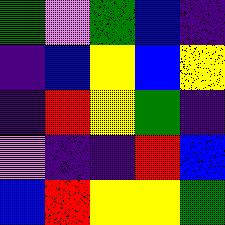[["green", "violet", "green", "blue", "indigo"], ["indigo", "blue", "yellow", "blue", "yellow"], ["indigo", "red", "yellow", "green", "indigo"], ["violet", "indigo", "indigo", "red", "blue"], ["blue", "red", "yellow", "yellow", "green"]]